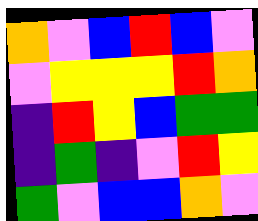[["orange", "violet", "blue", "red", "blue", "violet"], ["violet", "yellow", "yellow", "yellow", "red", "orange"], ["indigo", "red", "yellow", "blue", "green", "green"], ["indigo", "green", "indigo", "violet", "red", "yellow"], ["green", "violet", "blue", "blue", "orange", "violet"]]